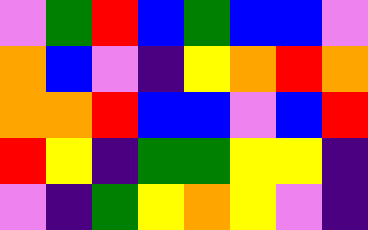[["violet", "green", "red", "blue", "green", "blue", "blue", "violet"], ["orange", "blue", "violet", "indigo", "yellow", "orange", "red", "orange"], ["orange", "orange", "red", "blue", "blue", "violet", "blue", "red"], ["red", "yellow", "indigo", "green", "green", "yellow", "yellow", "indigo"], ["violet", "indigo", "green", "yellow", "orange", "yellow", "violet", "indigo"]]